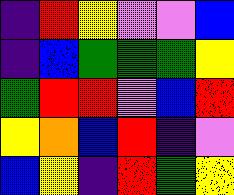[["indigo", "red", "yellow", "violet", "violet", "blue"], ["indigo", "blue", "green", "green", "green", "yellow"], ["green", "red", "red", "violet", "blue", "red"], ["yellow", "orange", "blue", "red", "indigo", "violet"], ["blue", "yellow", "indigo", "red", "green", "yellow"]]